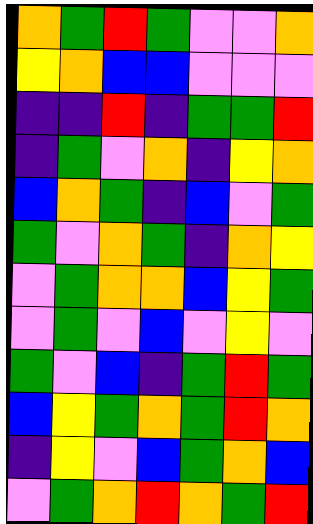[["orange", "green", "red", "green", "violet", "violet", "orange"], ["yellow", "orange", "blue", "blue", "violet", "violet", "violet"], ["indigo", "indigo", "red", "indigo", "green", "green", "red"], ["indigo", "green", "violet", "orange", "indigo", "yellow", "orange"], ["blue", "orange", "green", "indigo", "blue", "violet", "green"], ["green", "violet", "orange", "green", "indigo", "orange", "yellow"], ["violet", "green", "orange", "orange", "blue", "yellow", "green"], ["violet", "green", "violet", "blue", "violet", "yellow", "violet"], ["green", "violet", "blue", "indigo", "green", "red", "green"], ["blue", "yellow", "green", "orange", "green", "red", "orange"], ["indigo", "yellow", "violet", "blue", "green", "orange", "blue"], ["violet", "green", "orange", "red", "orange", "green", "red"]]